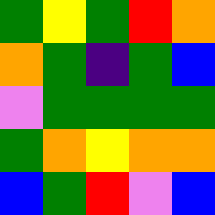[["green", "yellow", "green", "red", "orange"], ["orange", "green", "indigo", "green", "blue"], ["violet", "green", "green", "green", "green"], ["green", "orange", "yellow", "orange", "orange"], ["blue", "green", "red", "violet", "blue"]]